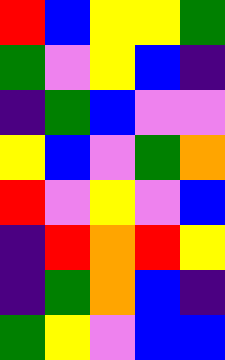[["red", "blue", "yellow", "yellow", "green"], ["green", "violet", "yellow", "blue", "indigo"], ["indigo", "green", "blue", "violet", "violet"], ["yellow", "blue", "violet", "green", "orange"], ["red", "violet", "yellow", "violet", "blue"], ["indigo", "red", "orange", "red", "yellow"], ["indigo", "green", "orange", "blue", "indigo"], ["green", "yellow", "violet", "blue", "blue"]]